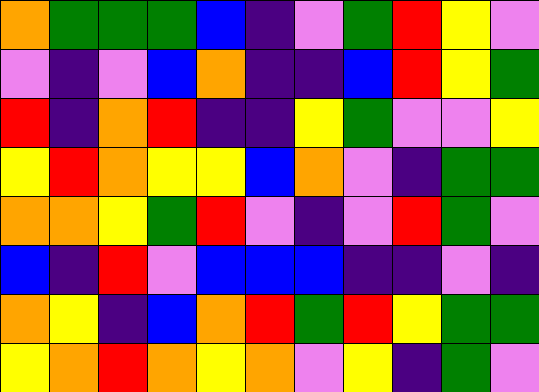[["orange", "green", "green", "green", "blue", "indigo", "violet", "green", "red", "yellow", "violet"], ["violet", "indigo", "violet", "blue", "orange", "indigo", "indigo", "blue", "red", "yellow", "green"], ["red", "indigo", "orange", "red", "indigo", "indigo", "yellow", "green", "violet", "violet", "yellow"], ["yellow", "red", "orange", "yellow", "yellow", "blue", "orange", "violet", "indigo", "green", "green"], ["orange", "orange", "yellow", "green", "red", "violet", "indigo", "violet", "red", "green", "violet"], ["blue", "indigo", "red", "violet", "blue", "blue", "blue", "indigo", "indigo", "violet", "indigo"], ["orange", "yellow", "indigo", "blue", "orange", "red", "green", "red", "yellow", "green", "green"], ["yellow", "orange", "red", "orange", "yellow", "orange", "violet", "yellow", "indigo", "green", "violet"]]